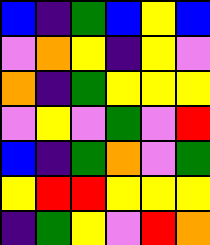[["blue", "indigo", "green", "blue", "yellow", "blue"], ["violet", "orange", "yellow", "indigo", "yellow", "violet"], ["orange", "indigo", "green", "yellow", "yellow", "yellow"], ["violet", "yellow", "violet", "green", "violet", "red"], ["blue", "indigo", "green", "orange", "violet", "green"], ["yellow", "red", "red", "yellow", "yellow", "yellow"], ["indigo", "green", "yellow", "violet", "red", "orange"]]